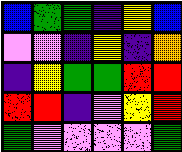[["blue", "green", "green", "indigo", "yellow", "blue"], ["violet", "violet", "indigo", "yellow", "indigo", "orange"], ["indigo", "yellow", "green", "green", "red", "red"], ["red", "red", "indigo", "violet", "yellow", "red"], ["green", "violet", "violet", "violet", "violet", "green"]]